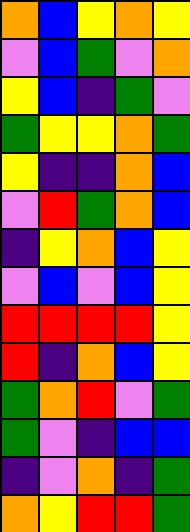[["orange", "blue", "yellow", "orange", "yellow"], ["violet", "blue", "green", "violet", "orange"], ["yellow", "blue", "indigo", "green", "violet"], ["green", "yellow", "yellow", "orange", "green"], ["yellow", "indigo", "indigo", "orange", "blue"], ["violet", "red", "green", "orange", "blue"], ["indigo", "yellow", "orange", "blue", "yellow"], ["violet", "blue", "violet", "blue", "yellow"], ["red", "red", "red", "red", "yellow"], ["red", "indigo", "orange", "blue", "yellow"], ["green", "orange", "red", "violet", "green"], ["green", "violet", "indigo", "blue", "blue"], ["indigo", "violet", "orange", "indigo", "green"], ["orange", "yellow", "red", "red", "green"]]